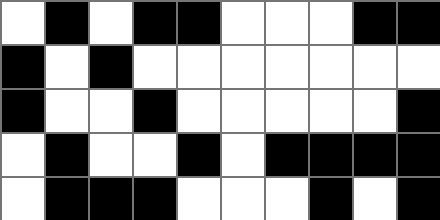[["white", "black", "white", "black", "black", "white", "white", "white", "black", "black"], ["black", "white", "black", "white", "white", "white", "white", "white", "white", "white"], ["black", "white", "white", "black", "white", "white", "white", "white", "white", "black"], ["white", "black", "white", "white", "black", "white", "black", "black", "black", "black"], ["white", "black", "black", "black", "white", "white", "white", "black", "white", "black"]]